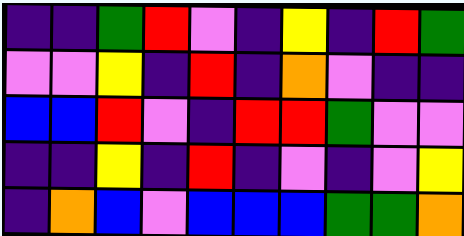[["indigo", "indigo", "green", "red", "violet", "indigo", "yellow", "indigo", "red", "green"], ["violet", "violet", "yellow", "indigo", "red", "indigo", "orange", "violet", "indigo", "indigo"], ["blue", "blue", "red", "violet", "indigo", "red", "red", "green", "violet", "violet"], ["indigo", "indigo", "yellow", "indigo", "red", "indigo", "violet", "indigo", "violet", "yellow"], ["indigo", "orange", "blue", "violet", "blue", "blue", "blue", "green", "green", "orange"]]